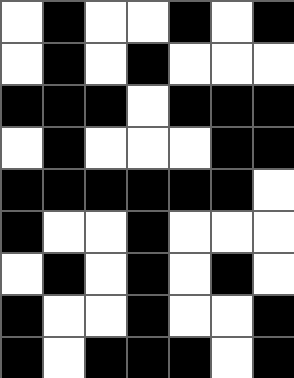[["white", "black", "white", "white", "black", "white", "black"], ["white", "black", "white", "black", "white", "white", "white"], ["black", "black", "black", "white", "black", "black", "black"], ["white", "black", "white", "white", "white", "black", "black"], ["black", "black", "black", "black", "black", "black", "white"], ["black", "white", "white", "black", "white", "white", "white"], ["white", "black", "white", "black", "white", "black", "white"], ["black", "white", "white", "black", "white", "white", "black"], ["black", "white", "black", "black", "black", "white", "black"]]